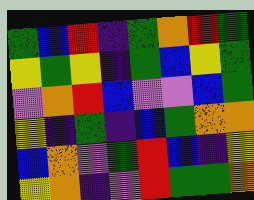[["green", "blue", "red", "indigo", "green", "orange", "red", "green"], ["yellow", "green", "yellow", "indigo", "green", "blue", "yellow", "green"], ["violet", "orange", "red", "blue", "violet", "violet", "blue", "green"], ["yellow", "indigo", "green", "indigo", "blue", "green", "orange", "orange"], ["blue", "orange", "violet", "green", "red", "blue", "indigo", "yellow"], ["yellow", "orange", "indigo", "violet", "red", "green", "green", "orange"]]